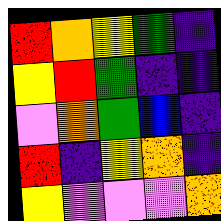[["red", "orange", "yellow", "green", "indigo"], ["yellow", "red", "green", "indigo", "indigo"], ["violet", "orange", "green", "blue", "indigo"], ["red", "indigo", "yellow", "orange", "indigo"], ["yellow", "violet", "violet", "violet", "orange"]]